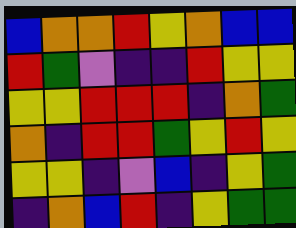[["blue", "orange", "orange", "red", "yellow", "orange", "blue", "blue"], ["red", "green", "violet", "indigo", "indigo", "red", "yellow", "yellow"], ["yellow", "yellow", "red", "red", "red", "indigo", "orange", "green"], ["orange", "indigo", "red", "red", "green", "yellow", "red", "yellow"], ["yellow", "yellow", "indigo", "violet", "blue", "indigo", "yellow", "green"], ["indigo", "orange", "blue", "red", "indigo", "yellow", "green", "green"]]